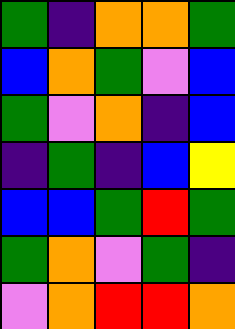[["green", "indigo", "orange", "orange", "green"], ["blue", "orange", "green", "violet", "blue"], ["green", "violet", "orange", "indigo", "blue"], ["indigo", "green", "indigo", "blue", "yellow"], ["blue", "blue", "green", "red", "green"], ["green", "orange", "violet", "green", "indigo"], ["violet", "orange", "red", "red", "orange"]]